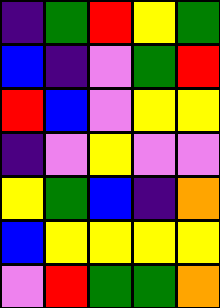[["indigo", "green", "red", "yellow", "green"], ["blue", "indigo", "violet", "green", "red"], ["red", "blue", "violet", "yellow", "yellow"], ["indigo", "violet", "yellow", "violet", "violet"], ["yellow", "green", "blue", "indigo", "orange"], ["blue", "yellow", "yellow", "yellow", "yellow"], ["violet", "red", "green", "green", "orange"]]